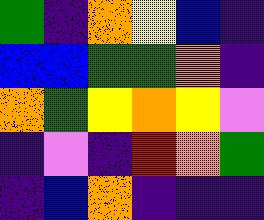[["green", "indigo", "orange", "yellow", "blue", "indigo"], ["blue", "blue", "green", "green", "orange", "indigo"], ["orange", "green", "yellow", "orange", "yellow", "violet"], ["indigo", "violet", "indigo", "red", "orange", "green"], ["indigo", "blue", "orange", "indigo", "indigo", "indigo"]]